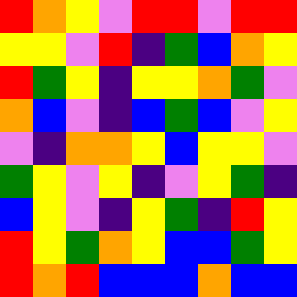[["red", "orange", "yellow", "violet", "red", "red", "violet", "red", "red"], ["yellow", "yellow", "violet", "red", "indigo", "green", "blue", "orange", "yellow"], ["red", "green", "yellow", "indigo", "yellow", "yellow", "orange", "green", "violet"], ["orange", "blue", "violet", "indigo", "blue", "green", "blue", "violet", "yellow"], ["violet", "indigo", "orange", "orange", "yellow", "blue", "yellow", "yellow", "violet"], ["green", "yellow", "violet", "yellow", "indigo", "violet", "yellow", "green", "indigo"], ["blue", "yellow", "violet", "indigo", "yellow", "green", "indigo", "red", "yellow"], ["red", "yellow", "green", "orange", "yellow", "blue", "blue", "green", "yellow"], ["red", "orange", "red", "blue", "blue", "blue", "orange", "blue", "blue"]]